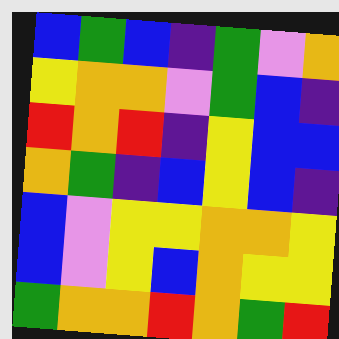[["blue", "green", "blue", "indigo", "green", "violet", "orange"], ["yellow", "orange", "orange", "violet", "green", "blue", "indigo"], ["red", "orange", "red", "indigo", "yellow", "blue", "blue"], ["orange", "green", "indigo", "blue", "yellow", "blue", "indigo"], ["blue", "violet", "yellow", "yellow", "orange", "orange", "yellow"], ["blue", "violet", "yellow", "blue", "orange", "yellow", "yellow"], ["green", "orange", "orange", "red", "orange", "green", "red"]]